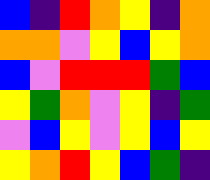[["blue", "indigo", "red", "orange", "yellow", "indigo", "orange"], ["orange", "orange", "violet", "yellow", "blue", "yellow", "orange"], ["blue", "violet", "red", "red", "red", "green", "blue"], ["yellow", "green", "orange", "violet", "yellow", "indigo", "green"], ["violet", "blue", "yellow", "violet", "yellow", "blue", "yellow"], ["yellow", "orange", "red", "yellow", "blue", "green", "indigo"]]